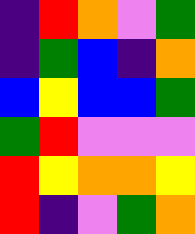[["indigo", "red", "orange", "violet", "green"], ["indigo", "green", "blue", "indigo", "orange"], ["blue", "yellow", "blue", "blue", "green"], ["green", "red", "violet", "violet", "violet"], ["red", "yellow", "orange", "orange", "yellow"], ["red", "indigo", "violet", "green", "orange"]]